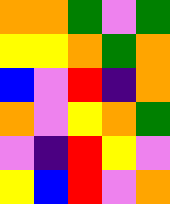[["orange", "orange", "green", "violet", "green"], ["yellow", "yellow", "orange", "green", "orange"], ["blue", "violet", "red", "indigo", "orange"], ["orange", "violet", "yellow", "orange", "green"], ["violet", "indigo", "red", "yellow", "violet"], ["yellow", "blue", "red", "violet", "orange"]]